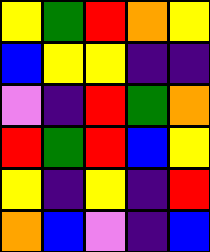[["yellow", "green", "red", "orange", "yellow"], ["blue", "yellow", "yellow", "indigo", "indigo"], ["violet", "indigo", "red", "green", "orange"], ["red", "green", "red", "blue", "yellow"], ["yellow", "indigo", "yellow", "indigo", "red"], ["orange", "blue", "violet", "indigo", "blue"]]